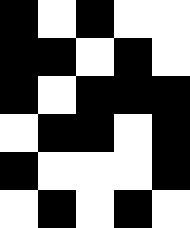[["black", "white", "black", "white", "white"], ["black", "black", "white", "black", "white"], ["black", "white", "black", "black", "black"], ["white", "black", "black", "white", "black"], ["black", "white", "white", "white", "black"], ["white", "black", "white", "black", "white"]]